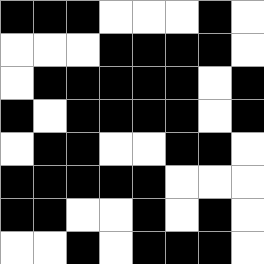[["black", "black", "black", "white", "white", "white", "black", "white"], ["white", "white", "white", "black", "black", "black", "black", "white"], ["white", "black", "black", "black", "black", "black", "white", "black"], ["black", "white", "black", "black", "black", "black", "white", "black"], ["white", "black", "black", "white", "white", "black", "black", "white"], ["black", "black", "black", "black", "black", "white", "white", "white"], ["black", "black", "white", "white", "black", "white", "black", "white"], ["white", "white", "black", "white", "black", "black", "black", "white"]]